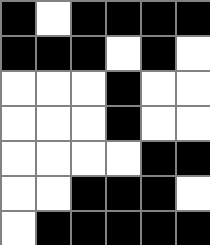[["black", "white", "black", "black", "black", "black"], ["black", "black", "black", "white", "black", "white"], ["white", "white", "white", "black", "white", "white"], ["white", "white", "white", "black", "white", "white"], ["white", "white", "white", "white", "black", "black"], ["white", "white", "black", "black", "black", "white"], ["white", "black", "black", "black", "black", "black"]]